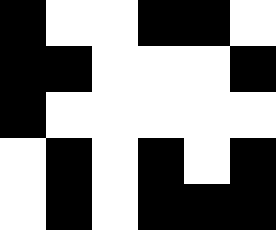[["black", "white", "white", "black", "black", "white"], ["black", "black", "white", "white", "white", "black"], ["black", "white", "white", "white", "white", "white"], ["white", "black", "white", "black", "white", "black"], ["white", "black", "white", "black", "black", "black"]]